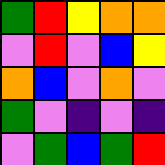[["green", "red", "yellow", "orange", "orange"], ["violet", "red", "violet", "blue", "yellow"], ["orange", "blue", "violet", "orange", "violet"], ["green", "violet", "indigo", "violet", "indigo"], ["violet", "green", "blue", "green", "red"]]